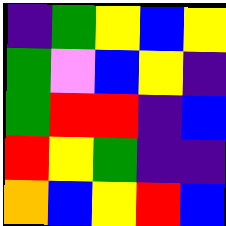[["indigo", "green", "yellow", "blue", "yellow"], ["green", "violet", "blue", "yellow", "indigo"], ["green", "red", "red", "indigo", "blue"], ["red", "yellow", "green", "indigo", "indigo"], ["orange", "blue", "yellow", "red", "blue"]]